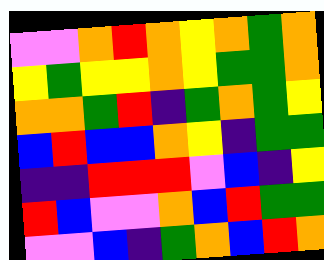[["violet", "violet", "orange", "red", "orange", "yellow", "orange", "green", "orange"], ["yellow", "green", "yellow", "yellow", "orange", "yellow", "green", "green", "orange"], ["orange", "orange", "green", "red", "indigo", "green", "orange", "green", "yellow"], ["blue", "red", "blue", "blue", "orange", "yellow", "indigo", "green", "green"], ["indigo", "indigo", "red", "red", "red", "violet", "blue", "indigo", "yellow"], ["red", "blue", "violet", "violet", "orange", "blue", "red", "green", "green"], ["violet", "violet", "blue", "indigo", "green", "orange", "blue", "red", "orange"]]